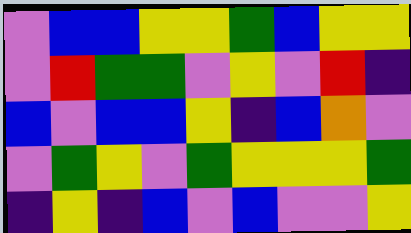[["violet", "blue", "blue", "yellow", "yellow", "green", "blue", "yellow", "yellow"], ["violet", "red", "green", "green", "violet", "yellow", "violet", "red", "indigo"], ["blue", "violet", "blue", "blue", "yellow", "indigo", "blue", "orange", "violet"], ["violet", "green", "yellow", "violet", "green", "yellow", "yellow", "yellow", "green"], ["indigo", "yellow", "indigo", "blue", "violet", "blue", "violet", "violet", "yellow"]]